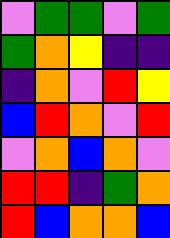[["violet", "green", "green", "violet", "green"], ["green", "orange", "yellow", "indigo", "indigo"], ["indigo", "orange", "violet", "red", "yellow"], ["blue", "red", "orange", "violet", "red"], ["violet", "orange", "blue", "orange", "violet"], ["red", "red", "indigo", "green", "orange"], ["red", "blue", "orange", "orange", "blue"]]